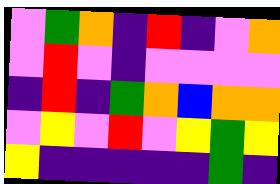[["violet", "green", "orange", "indigo", "red", "indigo", "violet", "orange"], ["violet", "red", "violet", "indigo", "violet", "violet", "violet", "violet"], ["indigo", "red", "indigo", "green", "orange", "blue", "orange", "orange"], ["violet", "yellow", "violet", "red", "violet", "yellow", "green", "yellow"], ["yellow", "indigo", "indigo", "indigo", "indigo", "indigo", "green", "indigo"]]